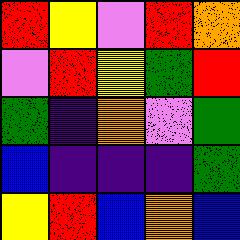[["red", "yellow", "violet", "red", "orange"], ["violet", "red", "yellow", "green", "red"], ["green", "indigo", "orange", "violet", "green"], ["blue", "indigo", "indigo", "indigo", "green"], ["yellow", "red", "blue", "orange", "blue"]]